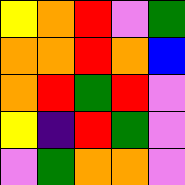[["yellow", "orange", "red", "violet", "green"], ["orange", "orange", "red", "orange", "blue"], ["orange", "red", "green", "red", "violet"], ["yellow", "indigo", "red", "green", "violet"], ["violet", "green", "orange", "orange", "violet"]]